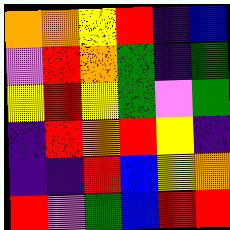[["orange", "orange", "yellow", "red", "indigo", "blue"], ["violet", "red", "orange", "green", "indigo", "green"], ["yellow", "red", "yellow", "green", "violet", "green"], ["indigo", "red", "orange", "red", "yellow", "indigo"], ["indigo", "indigo", "red", "blue", "yellow", "orange"], ["red", "violet", "green", "blue", "red", "red"]]